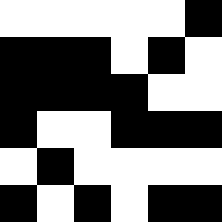[["white", "white", "white", "white", "white", "black"], ["black", "black", "black", "white", "black", "white"], ["black", "black", "black", "black", "white", "white"], ["black", "white", "white", "black", "black", "black"], ["white", "black", "white", "white", "white", "white"], ["black", "white", "black", "white", "black", "black"]]